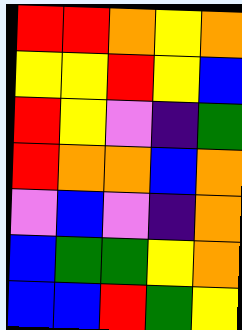[["red", "red", "orange", "yellow", "orange"], ["yellow", "yellow", "red", "yellow", "blue"], ["red", "yellow", "violet", "indigo", "green"], ["red", "orange", "orange", "blue", "orange"], ["violet", "blue", "violet", "indigo", "orange"], ["blue", "green", "green", "yellow", "orange"], ["blue", "blue", "red", "green", "yellow"]]